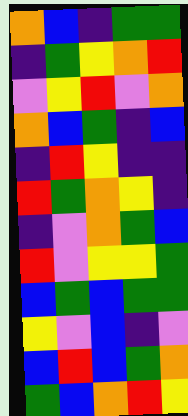[["orange", "blue", "indigo", "green", "green"], ["indigo", "green", "yellow", "orange", "red"], ["violet", "yellow", "red", "violet", "orange"], ["orange", "blue", "green", "indigo", "blue"], ["indigo", "red", "yellow", "indigo", "indigo"], ["red", "green", "orange", "yellow", "indigo"], ["indigo", "violet", "orange", "green", "blue"], ["red", "violet", "yellow", "yellow", "green"], ["blue", "green", "blue", "green", "green"], ["yellow", "violet", "blue", "indigo", "violet"], ["blue", "red", "blue", "green", "orange"], ["green", "blue", "orange", "red", "yellow"]]